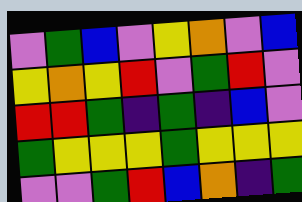[["violet", "green", "blue", "violet", "yellow", "orange", "violet", "blue"], ["yellow", "orange", "yellow", "red", "violet", "green", "red", "violet"], ["red", "red", "green", "indigo", "green", "indigo", "blue", "violet"], ["green", "yellow", "yellow", "yellow", "green", "yellow", "yellow", "yellow"], ["violet", "violet", "green", "red", "blue", "orange", "indigo", "green"]]